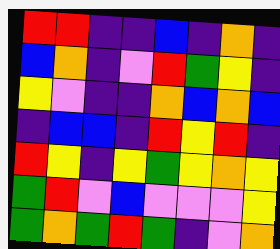[["red", "red", "indigo", "indigo", "blue", "indigo", "orange", "indigo"], ["blue", "orange", "indigo", "violet", "red", "green", "yellow", "indigo"], ["yellow", "violet", "indigo", "indigo", "orange", "blue", "orange", "blue"], ["indigo", "blue", "blue", "indigo", "red", "yellow", "red", "indigo"], ["red", "yellow", "indigo", "yellow", "green", "yellow", "orange", "yellow"], ["green", "red", "violet", "blue", "violet", "violet", "violet", "yellow"], ["green", "orange", "green", "red", "green", "indigo", "violet", "orange"]]